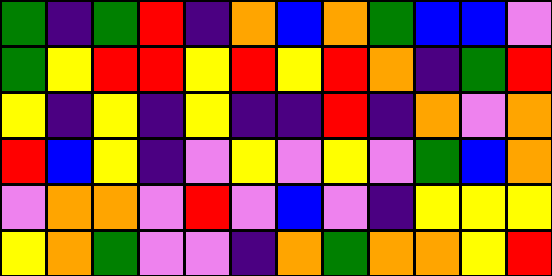[["green", "indigo", "green", "red", "indigo", "orange", "blue", "orange", "green", "blue", "blue", "violet"], ["green", "yellow", "red", "red", "yellow", "red", "yellow", "red", "orange", "indigo", "green", "red"], ["yellow", "indigo", "yellow", "indigo", "yellow", "indigo", "indigo", "red", "indigo", "orange", "violet", "orange"], ["red", "blue", "yellow", "indigo", "violet", "yellow", "violet", "yellow", "violet", "green", "blue", "orange"], ["violet", "orange", "orange", "violet", "red", "violet", "blue", "violet", "indigo", "yellow", "yellow", "yellow"], ["yellow", "orange", "green", "violet", "violet", "indigo", "orange", "green", "orange", "orange", "yellow", "red"]]